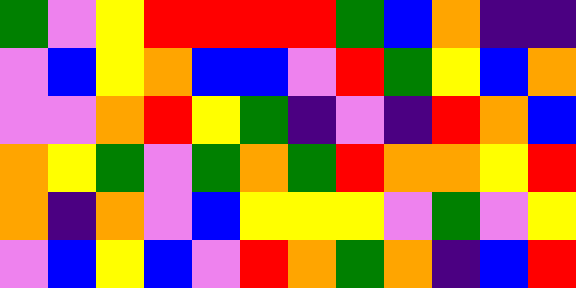[["green", "violet", "yellow", "red", "red", "red", "red", "green", "blue", "orange", "indigo", "indigo"], ["violet", "blue", "yellow", "orange", "blue", "blue", "violet", "red", "green", "yellow", "blue", "orange"], ["violet", "violet", "orange", "red", "yellow", "green", "indigo", "violet", "indigo", "red", "orange", "blue"], ["orange", "yellow", "green", "violet", "green", "orange", "green", "red", "orange", "orange", "yellow", "red"], ["orange", "indigo", "orange", "violet", "blue", "yellow", "yellow", "yellow", "violet", "green", "violet", "yellow"], ["violet", "blue", "yellow", "blue", "violet", "red", "orange", "green", "orange", "indigo", "blue", "red"]]